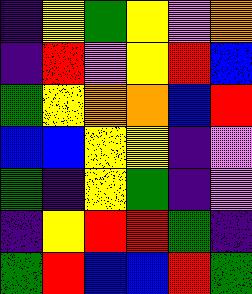[["indigo", "yellow", "green", "yellow", "violet", "orange"], ["indigo", "red", "violet", "yellow", "red", "blue"], ["green", "yellow", "orange", "orange", "blue", "red"], ["blue", "blue", "yellow", "yellow", "indigo", "violet"], ["green", "indigo", "yellow", "green", "indigo", "violet"], ["indigo", "yellow", "red", "red", "green", "indigo"], ["green", "red", "blue", "blue", "red", "green"]]